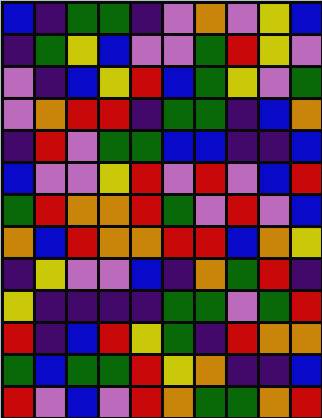[["blue", "indigo", "green", "green", "indigo", "violet", "orange", "violet", "yellow", "blue"], ["indigo", "green", "yellow", "blue", "violet", "violet", "green", "red", "yellow", "violet"], ["violet", "indigo", "blue", "yellow", "red", "blue", "green", "yellow", "violet", "green"], ["violet", "orange", "red", "red", "indigo", "green", "green", "indigo", "blue", "orange"], ["indigo", "red", "violet", "green", "green", "blue", "blue", "indigo", "indigo", "blue"], ["blue", "violet", "violet", "yellow", "red", "violet", "red", "violet", "blue", "red"], ["green", "red", "orange", "orange", "red", "green", "violet", "red", "violet", "blue"], ["orange", "blue", "red", "orange", "orange", "red", "red", "blue", "orange", "yellow"], ["indigo", "yellow", "violet", "violet", "blue", "indigo", "orange", "green", "red", "indigo"], ["yellow", "indigo", "indigo", "indigo", "indigo", "green", "green", "violet", "green", "red"], ["red", "indigo", "blue", "red", "yellow", "green", "indigo", "red", "orange", "orange"], ["green", "blue", "green", "green", "red", "yellow", "orange", "indigo", "indigo", "blue"], ["red", "violet", "blue", "violet", "red", "orange", "green", "green", "orange", "red"]]